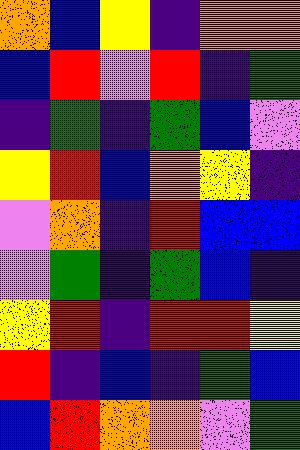[["orange", "blue", "yellow", "indigo", "orange", "orange"], ["blue", "red", "violet", "red", "indigo", "green"], ["indigo", "green", "indigo", "green", "blue", "violet"], ["yellow", "red", "blue", "orange", "yellow", "indigo"], ["violet", "orange", "indigo", "red", "blue", "blue"], ["violet", "green", "indigo", "green", "blue", "indigo"], ["yellow", "red", "indigo", "red", "red", "yellow"], ["red", "indigo", "blue", "indigo", "green", "blue"], ["blue", "red", "orange", "orange", "violet", "green"]]